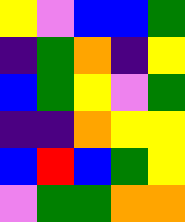[["yellow", "violet", "blue", "blue", "green"], ["indigo", "green", "orange", "indigo", "yellow"], ["blue", "green", "yellow", "violet", "green"], ["indigo", "indigo", "orange", "yellow", "yellow"], ["blue", "red", "blue", "green", "yellow"], ["violet", "green", "green", "orange", "orange"]]